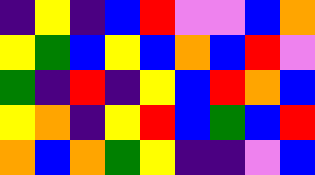[["indigo", "yellow", "indigo", "blue", "red", "violet", "violet", "blue", "orange"], ["yellow", "green", "blue", "yellow", "blue", "orange", "blue", "red", "violet"], ["green", "indigo", "red", "indigo", "yellow", "blue", "red", "orange", "blue"], ["yellow", "orange", "indigo", "yellow", "red", "blue", "green", "blue", "red"], ["orange", "blue", "orange", "green", "yellow", "indigo", "indigo", "violet", "blue"]]